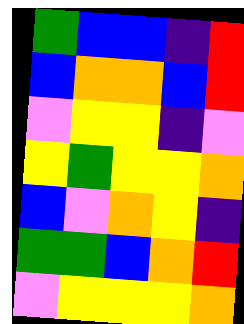[["green", "blue", "blue", "indigo", "red"], ["blue", "orange", "orange", "blue", "red"], ["violet", "yellow", "yellow", "indigo", "violet"], ["yellow", "green", "yellow", "yellow", "orange"], ["blue", "violet", "orange", "yellow", "indigo"], ["green", "green", "blue", "orange", "red"], ["violet", "yellow", "yellow", "yellow", "orange"]]